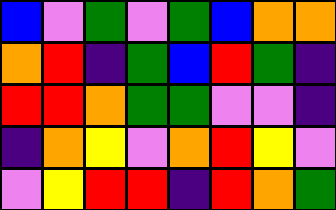[["blue", "violet", "green", "violet", "green", "blue", "orange", "orange"], ["orange", "red", "indigo", "green", "blue", "red", "green", "indigo"], ["red", "red", "orange", "green", "green", "violet", "violet", "indigo"], ["indigo", "orange", "yellow", "violet", "orange", "red", "yellow", "violet"], ["violet", "yellow", "red", "red", "indigo", "red", "orange", "green"]]